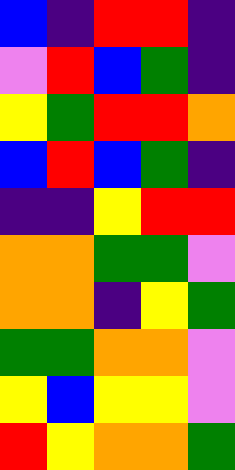[["blue", "indigo", "red", "red", "indigo"], ["violet", "red", "blue", "green", "indigo"], ["yellow", "green", "red", "red", "orange"], ["blue", "red", "blue", "green", "indigo"], ["indigo", "indigo", "yellow", "red", "red"], ["orange", "orange", "green", "green", "violet"], ["orange", "orange", "indigo", "yellow", "green"], ["green", "green", "orange", "orange", "violet"], ["yellow", "blue", "yellow", "yellow", "violet"], ["red", "yellow", "orange", "orange", "green"]]